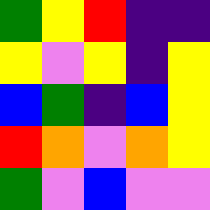[["green", "yellow", "red", "indigo", "indigo"], ["yellow", "violet", "yellow", "indigo", "yellow"], ["blue", "green", "indigo", "blue", "yellow"], ["red", "orange", "violet", "orange", "yellow"], ["green", "violet", "blue", "violet", "violet"]]